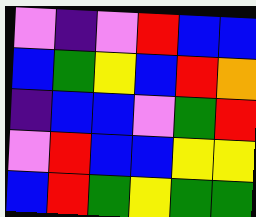[["violet", "indigo", "violet", "red", "blue", "blue"], ["blue", "green", "yellow", "blue", "red", "orange"], ["indigo", "blue", "blue", "violet", "green", "red"], ["violet", "red", "blue", "blue", "yellow", "yellow"], ["blue", "red", "green", "yellow", "green", "green"]]